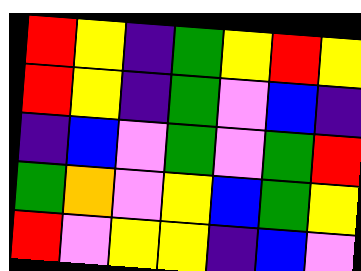[["red", "yellow", "indigo", "green", "yellow", "red", "yellow"], ["red", "yellow", "indigo", "green", "violet", "blue", "indigo"], ["indigo", "blue", "violet", "green", "violet", "green", "red"], ["green", "orange", "violet", "yellow", "blue", "green", "yellow"], ["red", "violet", "yellow", "yellow", "indigo", "blue", "violet"]]